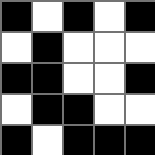[["black", "white", "black", "white", "black"], ["white", "black", "white", "white", "white"], ["black", "black", "white", "white", "black"], ["white", "black", "black", "white", "white"], ["black", "white", "black", "black", "black"]]